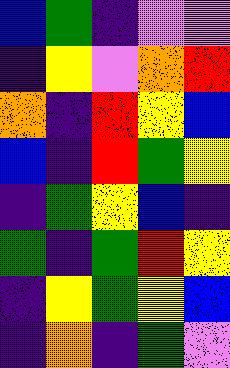[["blue", "green", "indigo", "violet", "violet"], ["indigo", "yellow", "violet", "orange", "red"], ["orange", "indigo", "red", "yellow", "blue"], ["blue", "indigo", "red", "green", "yellow"], ["indigo", "green", "yellow", "blue", "indigo"], ["green", "indigo", "green", "red", "yellow"], ["indigo", "yellow", "green", "yellow", "blue"], ["indigo", "orange", "indigo", "green", "violet"]]